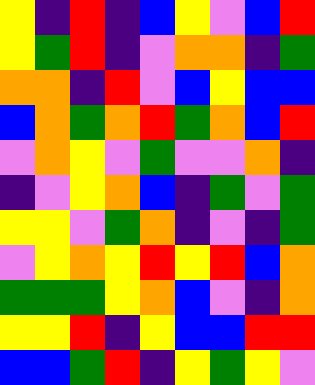[["yellow", "indigo", "red", "indigo", "blue", "yellow", "violet", "blue", "red"], ["yellow", "green", "red", "indigo", "violet", "orange", "orange", "indigo", "green"], ["orange", "orange", "indigo", "red", "violet", "blue", "yellow", "blue", "blue"], ["blue", "orange", "green", "orange", "red", "green", "orange", "blue", "red"], ["violet", "orange", "yellow", "violet", "green", "violet", "violet", "orange", "indigo"], ["indigo", "violet", "yellow", "orange", "blue", "indigo", "green", "violet", "green"], ["yellow", "yellow", "violet", "green", "orange", "indigo", "violet", "indigo", "green"], ["violet", "yellow", "orange", "yellow", "red", "yellow", "red", "blue", "orange"], ["green", "green", "green", "yellow", "orange", "blue", "violet", "indigo", "orange"], ["yellow", "yellow", "red", "indigo", "yellow", "blue", "blue", "red", "red"], ["blue", "blue", "green", "red", "indigo", "yellow", "green", "yellow", "violet"]]